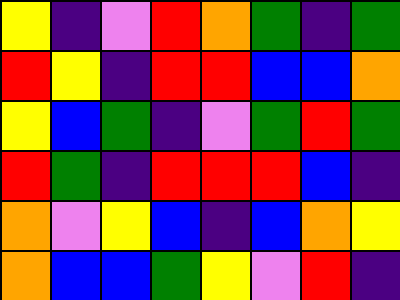[["yellow", "indigo", "violet", "red", "orange", "green", "indigo", "green"], ["red", "yellow", "indigo", "red", "red", "blue", "blue", "orange"], ["yellow", "blue", "green", "indigo", "violet", "green", "red", "green"], ["red", "green", "indigo", "red", "red", "red", "blue", "indigo"], ["orange", "violet", "yellow", "blue", "indigo", "blue", "orange", "yellow"], ["orange", "blue", "blue", "green", "yellow", "violet", "red", "indigo"]]